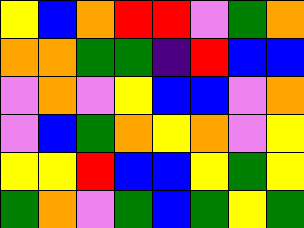[["yellow", "blue", "orange", "red", "red", "violet", "green", "orange"], ["orange", "orange", "green", "green", "indigo", "red", "blue", "blue"], ["violet", "orange", "violet", "yellow", "blue", "blue", "violet", "orange"], ["violet", "blue", "green", "orange", "yellow", "orange", "violet", "yellow"], ["yellow", "yellow", "red", "blue", "blue", "yellow", "green", "yellow"], ["green", "orange", "violet", "green", "blue", "green", "yellow", "green"]]